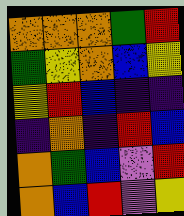[["orange", "orange", "orange", "green", "red"], ["green", "yellow", "orange", "blue", "yellow"], ["yellow", "red", "blue", "indigo", "indigo"], ["indigo", "orange", "indigo", "red", "blue"], ["orange", "green", "blue", "violet", "red"], ["orange", "blue", "red", "violet", "yellow"]]